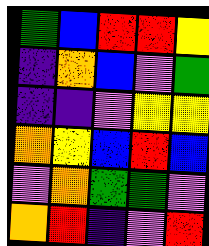[["green", "blue", "red", "red", "yellow"], ["indigo", "orange", "blue", "violet", "green"], ["indigo", "indigo", "violet", "yellow", "yellow"], ["orange", "yellow", "blue", "red", "blue"], ["violet", "orange", "green", "green", "violet"], ["orange", "red", "indigo", "violet", "red"]]